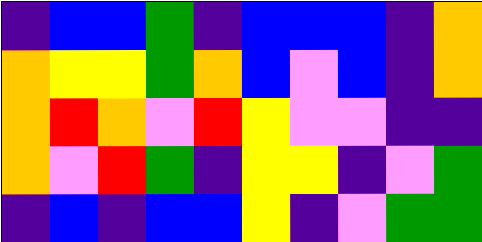[["indigo", "blue", "blue", "green", "indigo", "blue", "blue", "blue", "indigo", "orange"], ["orange", "yellow", "yellow", "green", "orange", "blue", "violet", "blue", "indigo", "orange"], ["orange", "red", "orange", "violet", "red", "yellow", "violet", "violet", "indigo", "indigo"], ["orange", "violet", "red", "green", "indigo", "yellow", "yellow", "indigo", "violet", "green"], ["indigo", "blue", "indigo", "blue", "blue", "yellow", "indigo", "violet", "green", "green"]]